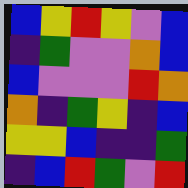[["blue", "yellow", "red", "yellow", "violet", "blue"], ["indigo", "green", "violet", "violet", "orange", "blue"], ["blue", "violet", "violet", "violet", "red", "orange"], ["orange", "indigo", "green", "yellow", "indigo", "blue"], ["yellow", "yellow", "blue", "indigo", "indigo", "green"], ["indigo", "blue", "red", "green", "violet", "red"]]